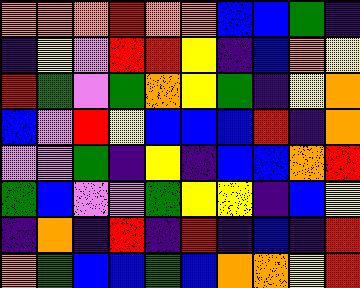[["orange", "orange", "orange", "red", "orange", "orange", "blue", "blue", "green", "indigo"], ["indigo", "yellow", "violet", "red", "red", "yellow", "indigo", "blue", "orange", "yellow"], ["red", "green", "violet", "green", "orange", "yellow", "green", "indigo", "yellow", "orange"], ["blue", "violet", "red", "yellow", "blue", "blue", "blue", "red", "indigo", "orange"], ["violet", "violet", "green", "indigo", "yellow", "indigo", "blue", "blue", "orange", "red"], ["green", "blue", "violet", "violet", "green", "yellow", "yellow", "indigo", "blue", "yellow"], ["indigo", "orange", "indigo", "red", "indigo", "red", "indigo", "blue", "indigo", "red"], ["orange", "green", "blue", "blue", "green", "blue", "orange", "orange", "yellow", "red"]]